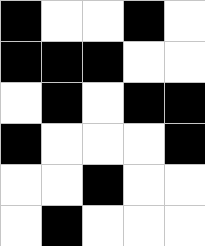[["black", "white", "white", "black", "white"], ["black", "black", "black", "white", "white"], ["white", "black", "white", "black", "black"], ["black", "white", "white", "white", "black"], ["white", "white", "black", "white", "white"], ["white", "black", "white", "white", "white"]]